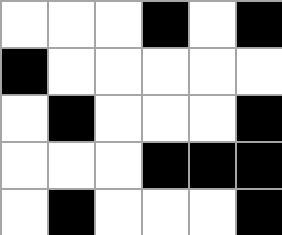[["white", "white", "white", "black", "white", "black"], ["black", "white", "white", "white", "white", "white"], ["white", "black", "white", "white", "white", "black"], ["white", "white", "white", "black", "black", "black"], ["white", "black", "white", "white", "white", "black"]]